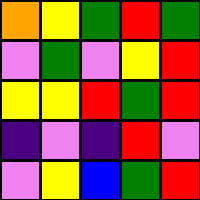[["orange", "yellow", "green", "red", "green"], ["violet", "green", "violet", "yellow", "red"], ["yellow", "yellow", "red", "green", "red"], ["indigo", "violet", "indigo", "red", "violet"], ["violet", "yellow", "blue", "green", "red"]]